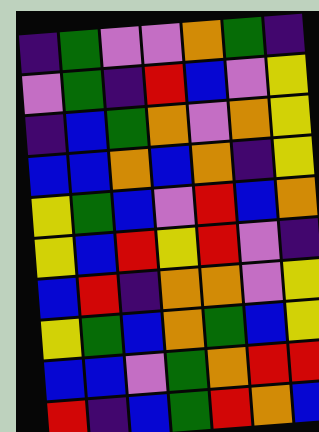[["indigo", "green", "violet", "violet", "orange", "green", "indigo"], ["violet", "green", "indigo", "red", "blue", "violet", "yellow"], ["indigo", "blue", "green", "orange", "violet", "orange", "yellow"], ["blue", "blue", "orange", "blue", "orange", "indigo", "yellow"], ["yellow", "green", "blue", "violet", "red", "blue", "orange"], ["yellow", "blue", "red", "yellow", "red", "violet", "indigo"], ["blue", "red", "indigo", "orange", "orange", "violet", "yellow"], ["yellow", "green", "blue", "orange", "green", "blue", "yellow"], ["blue", "blue", "violet", "green", "orange", "red", "red"], ["red", "indigo", "blue", "green", "red", "orange", "blue"]]